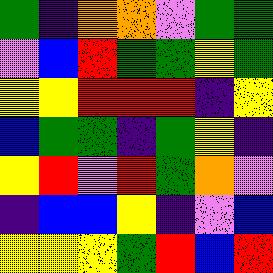[["green", "indigo", "orange", "orange", "violet", "green", "green"], ["violet", "blue", "red", "green", "green", "yellow", "green"], ["yellow", "yellow", "red", "red", "red", "indigo", "yellow"], ["blue", "green", "green", "indigo", "green", "yellow", "indigo"], ["yellow", "red", "violet", "red", "green", "orange", "violet"], ["indigo", "blue", "blue", "yellow", "indigo", "violet", "blue"], ["yellow", "yellow", "yellow", "green", "red", "blue", "red"]]